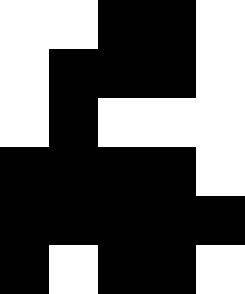[["white", "white", "black", "black", "white"], ["white", "black", "black", "black", "white"], ["white", "black", "white", "white", "white"], ["black", "black", "black", "black", "white"], ["black", "black", "black", "black", "black"], ["black", "white", "black", "black", "white"]]